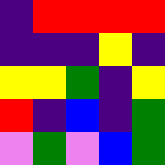[["indigo", "red", "red", "red", "red"], ["indigo", "indigo", "indigo", "yellow", "indigo"], ["yellow", "yellow", "green", "indigo", "yellow"], ["red", "indigo", "blue", "indigo", "green"], ["violet", "green", "violet", "blue", "green"]]